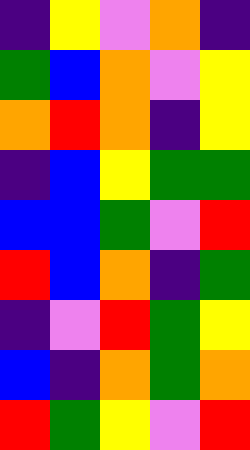[["indigo", "yellow", "violet", "orange", "indigo"], ["green", "blue", "orange", "violet", "yellow"], ["orange", "red", "orange", "indigo", "yellow"], ["indigo", "blue", "yellow", "green", "green"], ["blue", "blue", "green", "violet", "red"], ["red", "blue", "orange", "indigo", "green"], ["indigo", "violet", "red", "green", "yellow"], ["blue", "indigo", "orange", "green", "orange"], ["red", "green", "yellow", "violet", "red"]]